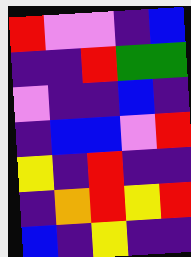[["red", "violet", "violet", "indigo", "blue"], ["indigo", "indigo", "red", "green", "green"], ["violet", "indigo", "indigo", "blue", "indigo"], ["indigo", "blue", "blue", "violet", "red"], ["yellow", "indigo", "red", "indigo", "indigo"], ["indigo", "orange", "red", "yellow", "red"], ["blue", "indigo", "yellow", "indigo", "indigo"]]